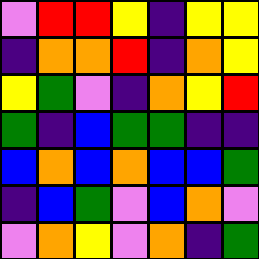[["violet", "red", "red", "yellow", "indigo", "yellow", "yellow"], ["indigo", "orange", "orange", "red", "indigo", "orange", "yellow"], ["yellow", "green", "violet", "indigo", "orange", "yellow", "red"], ["green", "indigo", "blue", "green", "green", "indigo", "indigo"], ["blue", "orange", "blue", "orange", "blue", "blue", "green"], ["indigo", "blue", "green", "violet", "blue", "orange", "violet"], ["violet", "orange", "yellow", "violet", "orange", "indigo", "green"]]